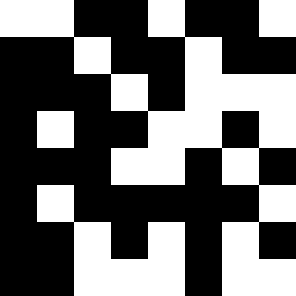[["white", "white", "black", "black", "white", "black", "black", "white"], ["black", "black", "white", "black", "black", "white", "black", "black"], ["black", "black", "black", "white", "black", "white", "white", "white"], ["black", "white", "black", "black", "white", "white", "black", "white"], ["black", "black", "black", "white", "white", "black", "white", "black"], ["black", "white", "black", "black", "black", "black", "black", "white"], ["black", "black", "white", "black", "white", "black", "white", "black"], ["black", "black", "white", "white", "white", "black", "white", "white"]]